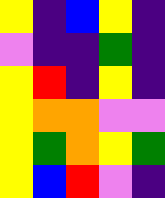[["yellow", "indigo", "blue", "yellow", "indigo"], ["violet", "indigo", "indigo", "green", "indigo"], ["yellow", "red", "indigo", "yellow", "indigo"], ["yellow", "orange", "orange", "violet", "violet"], ["yellow", "green", "orange", "yellow", "green"], ["yellow", "blue", "red", "violet", "indigo"]]